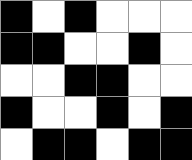[["black", "white", "black", "white", "white", "white"], ["black", "black", "white", "white", "black", "white"], ["white", "white", "black", "black", "white", "white"], ["black", "white", "white", "black", "white", "black"], ["white", "black", "black", "white", "black", "black"]]